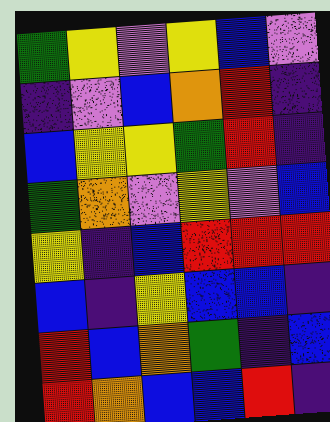[["green", "yellow", "violet", "yellow", "blue", "violet"], ["indigo", "violet", "blue", "orange", "red", "indigo"], ["blue", "yellow", "yellow", "green", "red", "indigo"], ["green", "orange", "violet", "yellow", "violet", "blue"], ["yellow", "indigo", "blue", "red", "red", "red"], ["blue", "indigo", "yellow", "blue", "blue", "indigo"], ["red", "blue", "orange", "green", "indigo", "blue"], ["red", "orange", "blue", "blue", "red", "indigo"]]